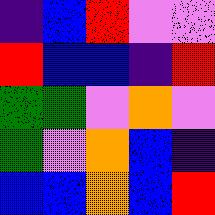[["indigo", "blue", "red", "violet", "violet"], ["red", "blue", "blue", "indigo", "red"], ["green", "green", "violet", "orange", "violet"], ["green", "violet", "orange", "blue", "indigo"], ["blue", "blue", "orange", "blue", "red"]]